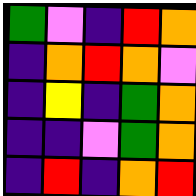[["green", "violet", "indigo", "red", "orange"], ["indigo", "orange", "red", "orange", "violet"], ["indigo", "yellow", "indigo", "green", "orange"], ["indigo", "indigo", "violet", "green", "orange"], ["indigo", "red", "indigo", "orange", "red"]]